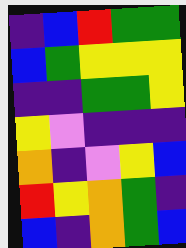[["indigo", "blue", "red", "green", "green"], ["blue", "green", "yellow", "yellow", "yellow"], ["indigo", "indigo", "green", "green", "yellow"], ["yellow", "violet", "indigo", "indigo", "indigo"], ["orange", "indigo", "violet", "yellow", "blue"], ["red", "yellow", "orange", "green", "indigo"], ["blue", "indigo", "orange", "green", "blue"]]